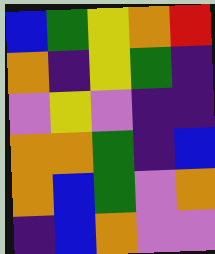[["blue", "green", "yellow", "orange", "red"], ["orange", "indigo", "yellow", "green", "indigo"], ["violet", "yellow", "violet", "indigo", "indigo"], ["orange", "orange", "green", "indigo", "blue"], ["orange", "blue", "green", "violet", "orange"], ["indigo", "blue", "orange", "violet", "violet"]]